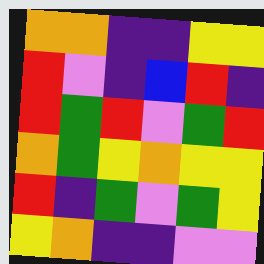[["orange", "orange", "indigo", "indigo", "yellow", "yellow"], ["red", "violet", "indigo", "blue", "red", "indigo"], ["red", "green", "red", "violet", "green", "red"], ["orange", "green", "yellow", "orange", "yellow", "yellow"], ["red", "indigo", "green", "violet", "green", "yellow"], ["yellow", "orange", "indigo", "indigo", "violet", "violet"]]